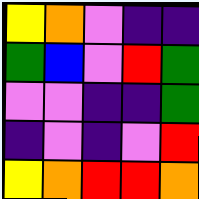[["yellow", "orange", "violet", "indigo", "indigo"], ["green", "blue", "violet", "red", "green"], ["violet", "violet", "indigo", "indigo", "green"], ["indigo", "violet", "indigo", "violet", "red"], ["yellow", "orange", "red", "red", "orange"]]